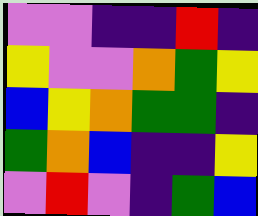[["violet", "violet", "indigo", "indigo", "red", "indigo"], ["yellow", "violet", "violet", "orange", "green", "yellow"], ["blue", "yellow", "orange", "green", "green", "indigo"], ["green", "orange", "blue", "indigo", "indigo", "yellow"], ["violet", "red", "violet", "indigo", "green", "blue"]]